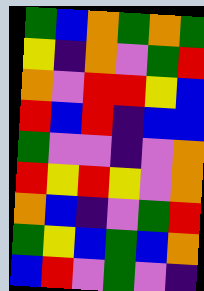[["green", "blue", "orange", "green", "orange", "green"], ["yellow", "indigo", "orange", "violet", "green", "red"], ["orange", "violet", "red", "red", "yellow", "blue"], ["red", "blue", "red", "indigo", "blue", "blue"], ["green", "violet", "violet", "indigo", "violet", "orange"], ["red", "yellow", "red", "yellow", "violet", "orange"], ["orange", "blue", "indigo", "violet", "green", "red"], ["green", "yellow", "blue", "green", "blue", "orange"], ["blue", "red", "violet", "green", "violet", "indigo"]]